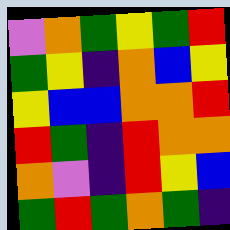[["violet", "orange", "green", "yellow", "green", "red"], ["green", "yellow", "indigo", "orange", "blue", "yellow"], ["yellow", "blue", "blue", "orange", "orange", "red"], ["red", "green", "indigo", "red", "orange", "orange"], ["orange", "violet", "indigo", "red", "yellow", "blue"], ["green", "red", "green", "orange", "green", "indigo"]]